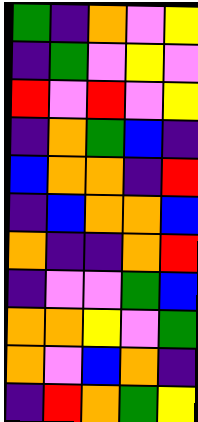[["green", "indigo", "orange", "violet", "yellow"], ["indigo", "green", "violet", "yellow", "violet"], ["red", "violet", "red", "violet", "yellow"], ["indigo", "orange", "green", "blue", "indigo"], ["blue", "orange", "orange", "indigo", "red"], ["indigo", "blue", "orange", "orange", "blue"], ["orange", "indigo", "indigo", "orange", "red"], ["indigo", "violet", "violet", "green", "blue"], ["orange", "orange", "yellow", "violet", "green"], ["orange", "violet", "blue", "orange", "indigo"], ["indigo", "red", "orange", "green", "yellow"]]